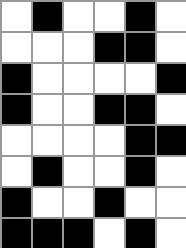[["white", "black", "white", "white", "black", "white"], ["white", "white", "white", "black", "black", "white"], ["black", "white", "white", "white", "white", "black"], ["black", "white", "white", "black", "black", "white"], ["white", "white", "white", "white", "black", "black"], ["white", "black", "white", "white", "black", "white"], ["black", "white", "white", "black", "white", "white"], ["black", "black", "black", "white", "black", "white"]]